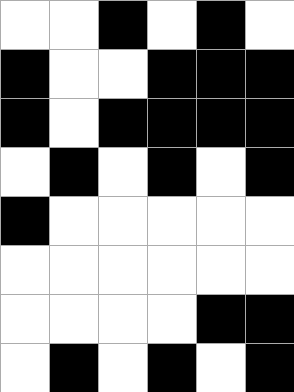[["white", "white", "black", "white", "black", "white"], ["black", "white", "white", "black", "black", "black"], ["black", "white", "black", "black", "black", "black"], ["white", "black", "white", "black", "white", "black"], ["black", "white", "white", "white", "white", "white"], ["white", "white", "white", "white", "white", "white"], ["white", "white", "white", "white", "black", "black"], ["white", "black", "white", "black", "white", "black"]]